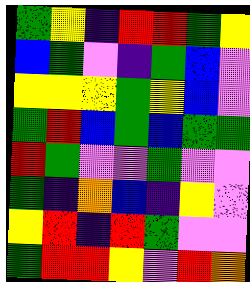[["green", "yellow", "indigo", "red", "red", "green", "yellow"], ["blue", "green", "violet", "indigo", "green", "blue", "violet"], ["yellow", "yellow", "yellow", "green", "yellow", "blue", "violet"], ["green", "red", "blue", "green", "blue", "green", "green"], ["red", "green", "violet", "violet", "green", "violet", "violet"], ["green", "indigo", "orange", "blue", "indigo", "yellow", "violet"], ["yellow", "red", "indigo", "red", "green", "violet", "violet"], ["green", "red", "red", "yellow", "violet", "red", "orange"]]